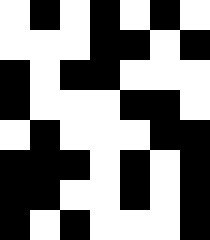[["white", "black", "white", "black", "white", "black", "white"], ["white", "white", "white", "black", "black", "white", "black"], ["black", "white", "black", "black", "white", "white", "white"], ["black", "white", "white", "white", "black", "black", "white"], ["white", "black", "white", "white", "white", "black", "black"], ["black", "black", "black", "white", "black", "white", "black"], ["black", "black", "white", "white", "black", "white", "black"], ["black", "white", "black", "white", "white", "white", "black"]]